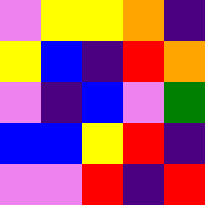[["violet", "yellow", "yellow", "orange", "indigo"], ["yellow", "blue", "indigo", "red", "orange"], ["violet", "indigo", "blue", "violet", "green"], ["blue", "blue", "yellow", "red", "indigo"], ["violet", "violet", "red", "indigo", "red"]]